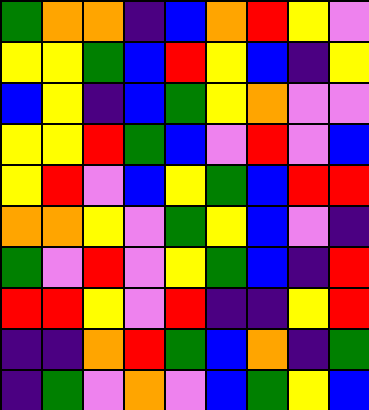[["green", "orange", "orange", "indigo", "blue", "orange", "red", "yellow", "violet"], ["yellow", "yellow", "green", "blue", "red", "yellow", "blue", "indigo", "yellow"], ["blue", "yellow", "indigo", "blue", "green", "yellow", "orange", "violet", "violet"], ["yellow", "yellow", "red", "green", "blue", "violet", "red", "violet", "blue"], ["yellow", "red", "violet", "blue", "yellow", "green", "blue", "red", "red"], ["orange", "orange", "yellow", "violet", "green", "yellow", "blue", "violet", "indigo"], ["green", "violet", "red", "violet", "yellow", "green", "blue", "indigo", "red"], ["red", "red", "yellow", "violet", "red", "indigo", "indigo", "yellow", "red"], ["indigo", "indigo", "orange", "red", "green", "blue", "orange", "indigo", "green"], ["indigo", "green", "violet", "orange", "violet", "blue", "green", "yellow", "blue"]]